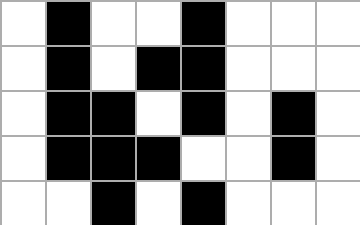[["white", "black", "white", "white", "black", "white", "white", "white"], ["white", "black", "white", "black", "black", "white", "white", "white"], ["white", "black", "black", "white", "black", "white", "black", "white"], ["white", "black", "black", "black", "white", "white", "black", "white"], ["white", "white", "black", "white", "black", "white", "white", "white"]]